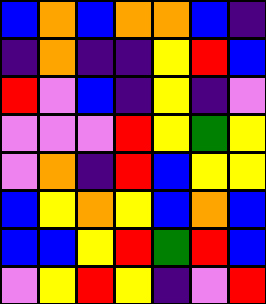[["blue", "orange", "blue", "orange", "orange", "blue", "indigo"], ["indigo", "orange", "indigo", "indigo", "yellow", "red", "blue"], ["red", "violet", "blue", "indigo", "yellow", "indigo", "violet"], ["violet", "violet", "violet", "red", "yellow", "green", "yellow"], ["violet", "orange", "indigo", "red", "blue", "yellow", "yellow"], ["blue", "yellow", "orange", "yellow", "blue", "orange", "blue"], ["blue", "blue", "yellow", "red", "green", "red", "blue"], ["violet", "yellow", "red", "yellow", "indigo", "violet", "red"]]